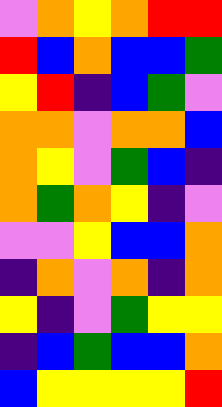[["violet", "orange", "yellow", "orange", "red", "red"], ["red", "blue", "orange", "blue", "blue", "green"], ["yellow", "red", "indigo", "blue", "green", "violet"], ["orange", "orange", "violet", "orange", "orange", "blue"], ["orange", "yellow", "violet", "green", "blue", "indigo"], ["orange", "green", "orange", "yellow", "indigo", "violet"], ["violet", "violet", "yellow", "blue", "blue", "orange"], ["indigo", "orange", "violet", "orange", "indigo", "orange"], ["yellow", "indigo", "violet", "green", "yellow", "yellow"], ["indigo", "blue", "green", "blue", "blue", "orange"], ["blue", "yellow", "yellow", "yellow", "yellow", "red"]]